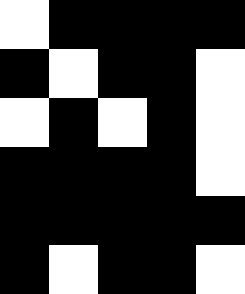[["white", "black", "black", "black", "black"], ["black", "white", "black", "black", "white"], ["white", "black", "white", "black", "white"], ["black", "black", "black", "black", "white"], ["black", "black", "black", "black", "black"], ["black", "white", "black", "black", "white"]]